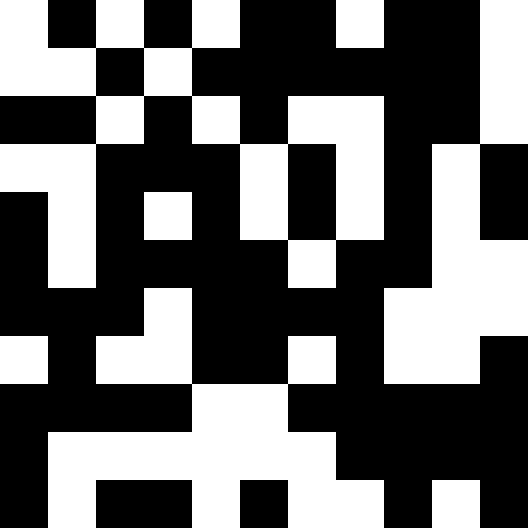[["white", "black", "white", "black", "white", "black", "black", "white", "black", "black", "white"], ["white", "white", "black", "white", "black", "black", "black", "black", "black", "black", "white"], ["black", "black", "white", "black", "white", "black", "white", "white", "black", "black", "white"], ["white", "white", "black", "black", "black", "white", "black", "white", "black", "white", "black"], ["black", "white", "black", "white", "black", "white", "black", "white", "black", "white", "black"], ["black", "white", "black", "black", "black", "black", "white", "black", "black", "white", "white"], ["black", "black", "black", "white", "black", "black", "black", "black", "white", "white", "white"], ["white", "black", "white", "white", "black", "black", "white", "black", "white", "white", "black"], ["black", "black", "black", "black", "white", "white", "black", "black", "black", "black", "black"], ["black", "white", "white", "white", "white", "white", "white", "black", "black", "black", "black"], ["black", "white", "black", "black", "white", "black", "white", "white", "black", "white", "black"]]